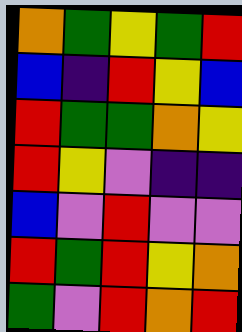[["orange", "green", "yellow", "green", "red"], ["blue", "indigo", "red", "yellow", "blue"], ["red", "green", "green", "orange", "yellow"], ["red", "yellow", "violet", "indigo", "indigo"], ["blue", "violet", "red", "violet", "violet"], ["red", "green", "red", "yellow", "orange"], ["green", "violet", "red", "orange", "red"]]